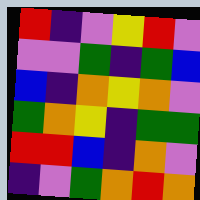[["red", "indigo", "violet", "yellow", "red", "violet"], ["violet", "violet", "green", "indigo", "green", "blue"], ["blue", "indigo", "orange", "yellow", "orange", "violet"], ["green", "orange", "yellow", "indigo", "green", "green"], ["red", "red", "blue", "indigo", "orange", "violet"], ["indigo", "violet", "green", "orange", "red", "orange"]]